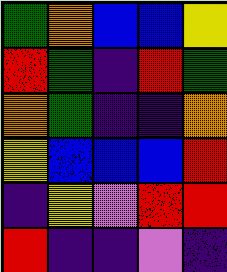[["green", "orange", "blue", "blue", "yellow"], ["red", "green", "indigo", "red", "green"], ["orange", "green", "indigo", "indigo", "orange"], ["yellow", "blue", "blue", "blue", "red"], ["indigo", "yellow", "violet", "red", "red"], ["red", "indigo", "indigo", "violet", "indigo"]]